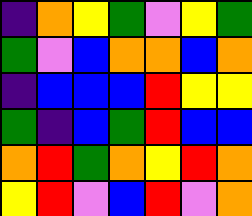[["indigo", "orange", "yellow", "green", "violet", "yellow", "green"], ["green", "violet", "blue", "orange", "orange", "blue", "orange"], ["indigo", "blue", "blue", "blue", "red", "yellow", "yellow"], ["green", "indigo", "blue", "green", "red", "blue", "blue"], ["orange", "red", "green", "orange", "yellow", "red", "orange"], ["yellow", "red", "violet", "blue", "red", "violet", "orange"]]